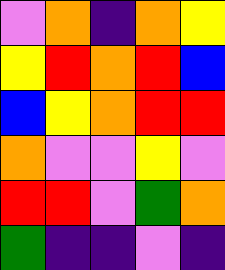[["violet", "orange", "indigo", "orange", "yellow"], ["yellow", "red", "orange", "red", "blue"], ["blue", "yellow", "orange", "red", "red"], ["orange", "violet", "violet", "yellow", "violet"], ["red", "red", "violet", "green", "orange"], ["green", "indigo", "indigo", "violet", "indigo"]]